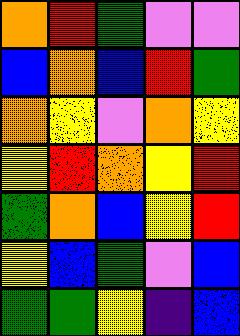[["orange", "red", "green", "violet", "violet"], ["blue", "orange", "blue", "red", "green"], ["orange", "yellow", "violet", "orange", "yellow"], ["yellow", "red", "orange", "yellow", "red"], ["green", "orange", "blue", "yellow", "red"], ["yellow", "blue", "green", "violet", "blue"], ["green", "green", "yellow", "indigo", "blue"]]